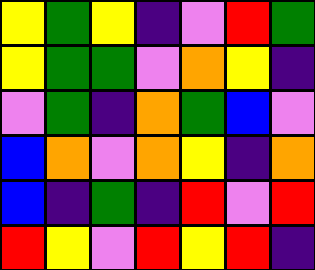[["yellow", "green", "yellow", "indigo", "violet", "red", "green"], ["yellow", "green", "green", "violet", "orange", "yellow", "indigo"], ["violet", "green", "indigo", "orange", "green", "blue", "violet"], ["blue", "orange", "violet", "orange", "yellow", "indigo", "orange"], ["blue", "indigo", "green", "indigo", "red", "violet", "red"], ["red", "yellow", "violet", "red", "yellow", "red", "indigo"]]